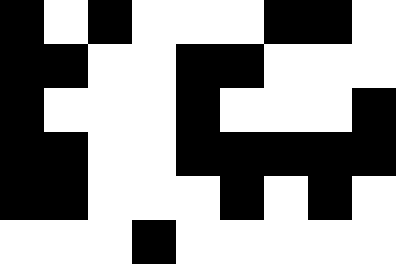[["black", "white", "black", "white", "white", "white", "black", "black", "white"], ["black", "black", "white", "white", "black", "black", "white", "white", "white"], ["black", "white", "white", "white", "black", "white", "white", "white", "black"], ["black", "black", "white", "white", "black", "black", "black", "black", "black"], ["black", "black", "white", "white", "white", "black", "white", "black", "white"], ["white", "white", "white", "black", "white", "white", "white", "white", "white"]]